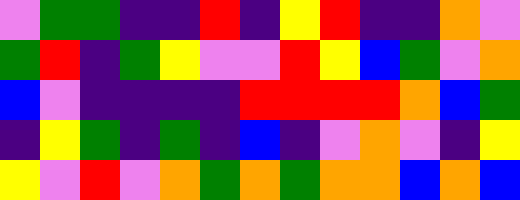[["violet", "green", "green", "indigo", "indigo", "red", "indigo", "yellow", "red", "indigo", "indigo", "orange", "violet"], ["green", "red", "indigo", "green", "yellow", "violet", "violet", "red", "yellow", "blue", "green", "violet", "orange"], ["blue", "violet", "indigo", "indigo", "indigo", "indigo", "red", "red", "red", "red", "orange", "blue", "green"], ["indigo", "yellow", "green", "indigo", "green", "indigo", "blue", "indigo", "violet", "orange", "violet", "indigo", "yellow"], ["yellow", "violet", "red", "violet", "orange", "green", "orange", "green", "orange", "orange", "blue", "orange", "blue"]]